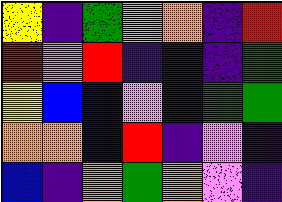[["yellow", "indigo", "green", "violet", "orange", "indigo", "red"], ["red", "violet", "red", "indigo", "indigo", "indigo", "green"], ["yellow", "blue", "blue", "violet", "indigo", "green", "green"], ["orange", "orange", "blue", "red", "indigo", "violet", "indigo"], ["blue", "indigo", "orange", "green", "orange", "violet", "indigo"]]